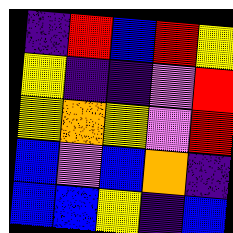[["indigo", "red", "blue", "red", "yellow"], ["yellow", "indigo", "indigo", "violet", "red"], ["yellow", "orange", "yellow", "violet", "red"], ["blue", "violet", "blue", "orange", "indigo"], ["blue", "blue", "yellow", "indigo", "blue"]]